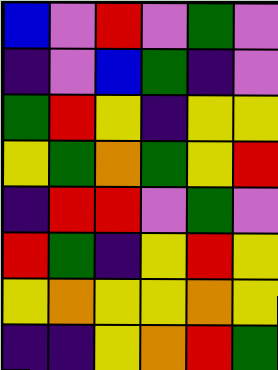[["blue", "violet", "red", "violet", "green", "violet"], ["indigo", "violet", "blue", "green", "indigo", "violet"], ["green", "red", "yellow", "indigo", "yellow", "yellow"], ["yellow", "green", "orange", "green", "yellow", "red"], ["indigo", "red", "red", "violet", "green", "violet"], ["red", "green", "indigo", "yellow", "red", "yellow"], ["yellow", "orange", "yellow", "yellow", "orange", "yellow"], ["indigo", "indigo", "yellow", "orange", "red", "green"]]